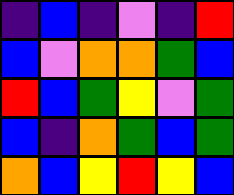[["indigo", "blue", "indigo", "violet", "indigo", "red"], ["blue", "violet", "orange", "orange", "green", "blue"], ["red", "blue", "green", "yellow", "violet", "green"], ["blue", "indigo", "orange", "green", "blue", "green"], ["orange", "blue", "yellow", "red", "yellow", "blue"]]